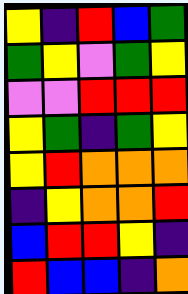[["yellow", "indigo", "red", "blue", "green"], ["green", "yellow", "violet", "green", "yellow"], ["violet", "violet", "red", "red", "red"], ["yellow", "green", "indigo", "green", "yellow"], ["yellow", "red", "orange", "orange", "orange"], ["indigo", "yellow", "orange", "orange", "red"], ["blue", "red", "red", "yellow", "indigo"], ["red", "blue", "blue", "indigo", "orange"]]